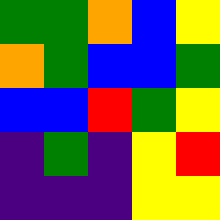[["green", "green", "orange", "blue", "yellow"], ["orange", "green", "blue", "blue", "green"], ["blue", "blue", "red", "green", "yellow"], ["indigo", "green", "indigo", "yellow", "red"], ["indigo", "indigo", "indigo", "yellow", "yellow"]]